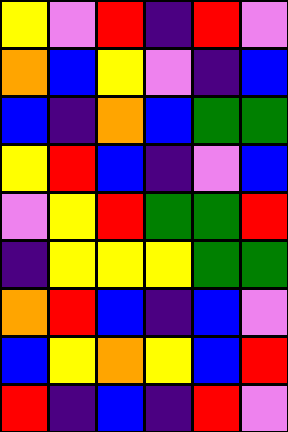[["yellow", "violet", "red", "indigo", "red", "violet"], ["orange", "blue", "yellow", "violet", "indigo", "blue"], ["blue", "indigo", "orange", "blue", "green", "green"], ["yellow", "red", "blue", "indigo", "violet", "blue"], ["violet", "yellow", "red", "green", "green", "red"], ["indigo", "yellow", "yellow", "yellow", "green", "green"], ["orange", "red", "blue", "indigo", "blue", "violet"], ["blue", "yellow", "orange", "yellow", "blue", "red"], ["red", "indigo", "blue", "indigo", "red", "violet"]]